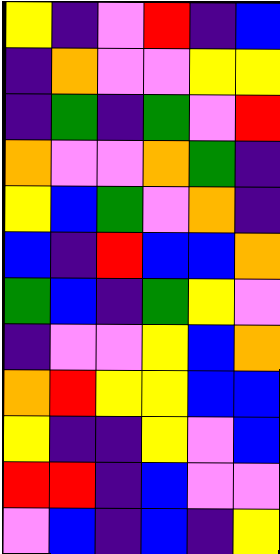[["yellow", "indigo", "violet", "red", "indigo", "blue"], ["indigo", "orange", "violet", "violet", "yellow", "yellow"], ["indigo", "green", "indigo", "green", "violet", "red"], ["orange", "violet", "violet", "orange", "green", "indigo"], ["yellow", "blue", "green", "violet", "orange", "indigo"], ["blue", "indigo", "red", "blue", "blue", "orange"], ["green", "blue", "indigo", "green", "yellow", "violet"], ["indigo", "violet", "violet", "yellow", "blue", "orange"], ["orange", "red", "yellow", "yellow", "blue", "blue"], ["yellow", "indigo", "indigo", "yellow", "violet", "blue"], ["red", "red", "indigo", "blue", "violet", "violet"], ["violet", "blue", "indigo", "blue", "indigo", "yellow"]]